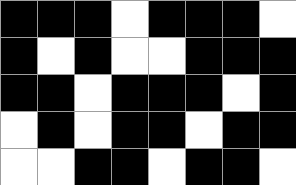[["black", "black", "black", "white", "black", "black", "black", "white"], ["black", "white", "black", "white", "white", "black", "black", "black"], ["black", "black", "white", "black", "black", "black", "white", "black"], ["white", "black", "white", "black", "black", "white", "black", "black"], ["white", "white", "black", "black", "white", "black", "black", "white"]]